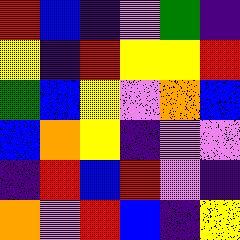[["red", "blue", "indigo", "violet", "green", "indigo"], ["yellow", "indigo", "red", "yellow", "yellow", "red"], ["green", "blue", "yellow", "violet", "orange", "blue"], ["blue", "orange", "yellow", "indigo", "violet", "violet"], ["indigo", "red", "blue", "red", "violet", "indigo"], ["orange", "violet", "red", "blue", "indigo", "yellow"]]